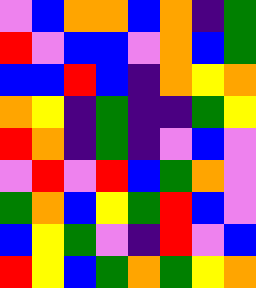[["violet", "blue", "orange", "orange", "blue", "orange", "indigo", "green"], ["red", "violet", "blue", "blue", "violet", "orange", "blue", "green"], ["blue", "blue", "red", "blue", "indigo", "orange", "yellow", "orange"], ["orange", "yellow", "indigo", "green", "indigo", "indigo", "green", "yellow"], ["red", "orange", "indigo", "green", "indigo", "violet", "blue", "violet"], ["violet", "red", "violet", "red", "blue", "green", "orange", "violet"], ["green", "orange", "blue", "yellow", "green", "red", "blue", "violet"], ["blue", "yellow", "green", "violet", "indigo", "red", "violet", "blue"], ["red", "yellow", "blue", "green", "orange", "green", "yellow", "orange"]]